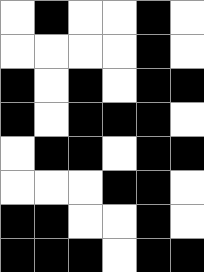[["white", "black", "white", "white", "black", "white"], ["white", "white", "white", "white", "black", "white"], ["black", "white", "black", "white", "black", "black"], ["black", "white", "black", "black", "black", "white"], ["white", "black", "black", "white", "black", "black"], ["white", "white", "white", "black", "black", "white"], ["black", "black", "white", "white", "black", "white"], ["black", "black", "black", "white", "black", "black"]]